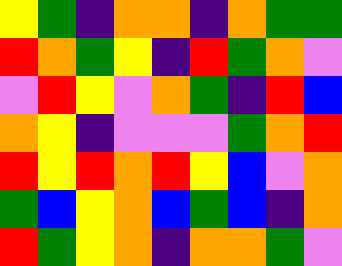[["yellow", "green", "indigo", "orange", "orange", "indigo", "orange", "green", "green"], ["red", "orange", "green", "yellow", "indigo", "red", "green", "orange", "violet"], ["violet", "red", "yellow", "violet", "orange", "green", "indigo", "red", "blue"], ["orange", "yellow", "indigo", "violet", "violet", "violet", "green", "orange", "red"], ["red", "yellow", "red", "orange", "red", "yellow", "blue", "violet", "orange"], ["green", "blue", "yellow", "orange", "blue", "green", "blue", "indigo", "orange"], ["red", "green", "yellow", "orange", "indigo", "orange", "orange", "green", "violet"]]